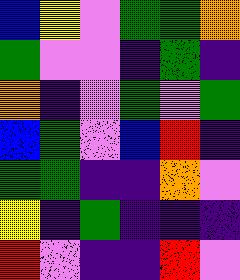[["blue", "yellow", "violet", "green", "green", "orange"], ["green", "violet", "violet", "indigo", "green", "indigo"], ["orange", "indigo", "violet", "green", "violet", "green"], ["blue", "green", "violet", "blue", "red", "indigo"], ["green", "green", "indigo", "indigo", "orange", "violet"], ["yellow", "indigo", "green", "indigo", "indigo", "indigo"], ["red", "violet", "indigo", "indigo", "red", "violet"]]